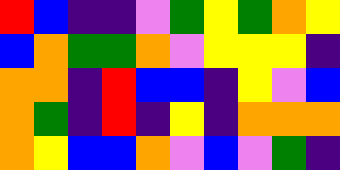[["red", "blue", "indigo", "indigo", "violet", "green", "yellow", "green", "orange", "yellow"], ["blue", "orange", "green", "green", "orange", "violet", "yellow", "yellow", "yellow", "indigo"], ["orange", "orange", "indigo", "red", "blue", "blue", "indigo", "yellow", "violet", "blue"], ["orange", "green", "indigo", "red", "indigo", "yellow", "indigo", "orange", "orange", "orange"], ["orange", "yellow", "blue", "blue", "orange", "violet", "blue", "violet", "green", "indigo"]]